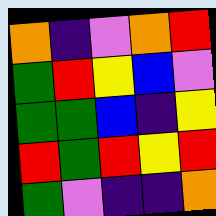[["orange", "indigo", "violet", "orange", "red"], ["green", "red", "yellow", "blue", "violet"], ["green", "green", "blue", "indigo", "yellow"], ["red", "green", "red", "yellow", "red"], ["green", "violet", "indigo", "indigo", "orange"]]